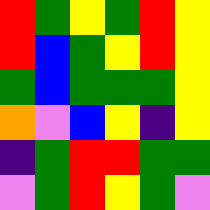[["red", "green", "yellow", "green", "red", "yellow"], ["red", "blue", "green", "yellow", "red", "yellow"], ["green", "blue", "green", "green", "green", "yellow"], ["orange", "violet", "blue", "yellow", "indigo", "yellow"], ["indigo", "green", "red", "red", "green", "green"], ["violet", "green", "red", "yellow", "green", "violet"]]